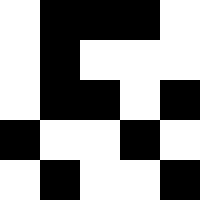[["white", "black", "black", "black", "white"], ["white", "black", "white", "white", "white"], ["white", "black", "black", "white", "black"], ["black", "white", "white", "black", "white"], ["white", "black", "white", "white", "black"]]